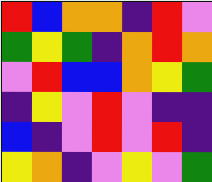[["red", "blue", "orange", "orange", "indigo", "red", "violet"], ["green", "yellow", "green", "indigo", "orange", "red", "orange"], ["violet", "red", "blue", "blue", "orange", "yellow", "green"], ["indigo", "yellow", "violet", "red", "violet", "indigo", "indigo"], ["blue", "indigo", "violet", "red", "violet", "red", "indigo"], ["yellow", "orange", "indigo", "violet", "yellow", "violet", "green"]]